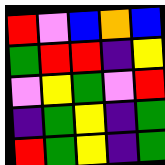[["red", "violet", "blue", "orange", "blue"], ["green", "red", "red", "indigo", "yellow"], ["violet", "yellow", "green", "violet", "red"], ["indigo", "green", "yellow", "indigo", "green"], ["red", "green", "yellow", "indigo", "green"]]